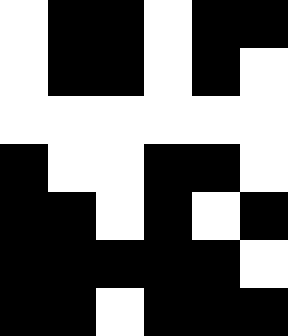[["white", "black", "black", "white", "black", "black"], ["white", "black", "black", "white", "black", "white"], ["white", "white", "white", "white", "white", "white"], ["black", "white", "white", "black", "black", "white"], ["black", "black", "white", "black", "white", "black"], ["black", "black", "black", "black", "black", "white"], ["black", "black", "white", "black", "black", "black"]]